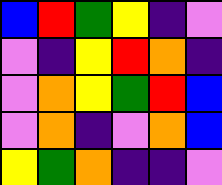[["blue", "red", "green", "yellow", "indigo", "violet"], ["violet", "indigo", "yellow", "red", "orange", "indigo"], ["violet", "orange", "yellow", "green", "red", "blue"], ["violet", "orange", "indigo", "violet", "orange", "blue"], ["yellow", "green", "orange", "indigo", "indigo", "violet"]]